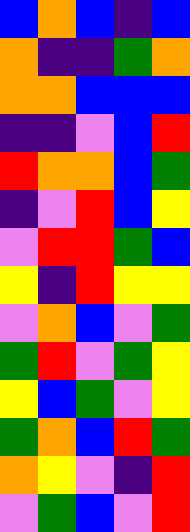[["blue", "orange", "blue", "indigo", "blue"], ["orange", "indigo", "indigo", "green", "orange"], ["orange", "orange", "blue", "blue", "blue"], ["indigo", "indigo", "violet", "blue", "red"], ["red", "orange", "orange", "blue", "green"], ["indigo", "violet", "red", "blue", "yellow"], ["violet", "red", "red", "green", "blue"], ["yellow", "indigo", "red", "yellow", "yellow"], ["violet", "orange", "blue", "violet", "green"], ["green", "red", "violet", "green", "yellow"], ["yellow", "blue", "green", "violet", "yellow"], ["green", "orange", "blue", "red", "green"], ["orange", "yellow", "violet", "indigo", "red"], ["violet", "green", "blue", "violet", "red"]]